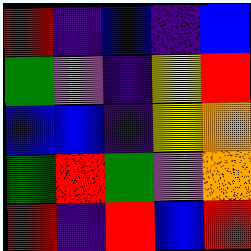[["red", "indigo", "blue", "indigo", "blue"], ["green", "violet", "indigo", "yellow", "red"], ["blue", "blue", "indigo", "yellow", "orange"], ["green", "red", "green", "violet", "orange"], ["red", "indigo", "red", "blue", "red"]]